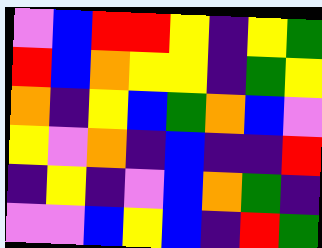[["violet", "blue", "red", "red", "yellow", "indigo", "yellow", "green"], ["red", "blue", "orange", "yellow", "yellow", "indigo", "green", "yellow"], ["orange", "indigo", "yellow", "blue", "green", "orange", "blue", "violet"], ["yellow", "violet", "orange", "indigo", "blue", "indigo", "indigo", "red"], ["indigo", "yellow", "indigo", "violet", "blue", "orange", "green", "indigo"], ["violet", "violet", "blue", "yellow", "blue", "indigo", "red", "green"]]